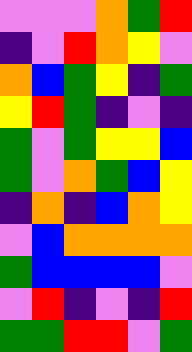[["violet", "violet", "violet", "orange", "green", "red"], ["indigo", "violet", "red", "orange", "yellow", "violet"], ["orange", "blue", "green", "yellow", "indigo", "green"], ["yellow", "red", "green", "indigo", "violet", "indigo"], ["green", "violet", "green", "yellow", "yellow", "blue"], ["green", "violet", "orange", "green", "blue", "yellow"], ["indigo", "orange", "indigo", "blue", "orange", "yellow"], ["violet", "blue", "orange", "orange", "orange", "orange"], ["green", "blue", "blue", "blue", "blue", "violet"], ["violet", "red", "indigo", "violet", "indigo", "red"], ["green", "green", "red", "red", "violet", "green"]]